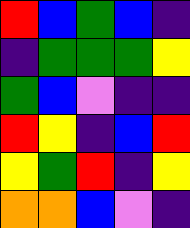[["red", "blue", "green", "blue", "indigo"], ["indigo", "green", "green", "green", "yellow"], ["green", "blue", "violet", "indigo", "indigo"], ["red", "yellow", "indigo", "blue", "red"], ["yellow", "green", "red", "indigo", "yellow"], ["orange", "orange", "blue", "violet", "indigo"]]